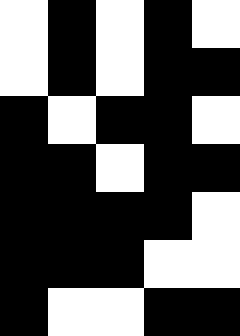[["white", "black", "white", "black", "white"], ["white", "black", "white", "black", "black"], ["black", "white", "black", "black", "white"], ["black", "black", "white", "black", "black"], ["black", "black", "black", "black", "white"], ["black", "black", "black", "white", "white"], ["black", "white", "white", "black", "black"]]